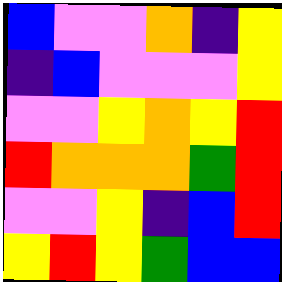[["blue", "violet", "violet", "orange", "indigo", "yellow"], ["indigo", "blue", "violet", "violet", "violet", "yellow"], ["violet", "violet", "yellow", "orange", "yellow", "red"], ["red", "orange", "orange", "orange", "green", "red"], ["violet", "violet", "yellow", "indigo", "blue", "red"], ["yellow", "red", "yellow", "green", "blue", "blue"]]